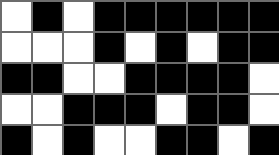[["white", "black", "white", "black", "black", "black", "black", "black", "black"], ["white", "white", "white", "black", "white", "black", "white", "black", "black"], ["black", "black", "white", "white", "black", "black", "black", "black", "white"], ["white", "white", "black", "black", "black", "white", "black", "black", "white"], ["black", "white", "black", "white", "white", "black", "black", "white", "black"]]